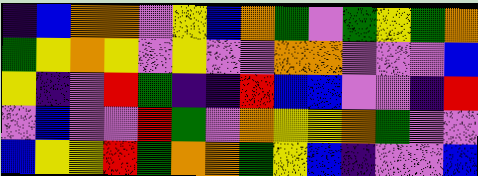[["indigo", "blue", "orange", "orange", "violet", "yellow", "blue", "orange", "green", "violet", "green", "yellow", "green", "orange"], ["green", "yellow", "orange", "yellow", "violet", "yellow", "violet", "violet", "orange", "orange", "violet", "violet", "violet", "blue"], ["yellow", "indigo", "violet", "red", "green", "indigo", "indigo", "red", "blue", "blue", "violet", "violet", "indigo", "red"], ["violet", "blue", "violet", "violet", "red", "green", "violet", "orange", "yellow", "yellow", "orange", "green", "violet", "violet"], ["blue", "yellow", "yellow", "red", "green", "orange", "orange", "green", "yellow", "blue", "indigo", "violet", "violet", "blue"]]